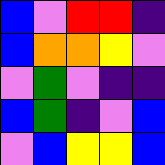[["blue", "violet", "red", "red", "indigo"], ["blue", "orange", "orange", "yellow", "violet"], ["violet", "green", "violet", "indigo", "indigo"], ["blue", "green", "indigo", "violet", "blue"], ["violet", "blue", "yellow", "yellow", "blue"]]